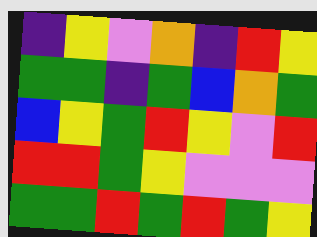[["indigo", "yellow", "violet", "orange", "indigo", "red", "yellow"], ["green", "green", "indigo", "green", "blue", "orange", "green"], ["blue", "yellow", "green", "red", "yellow", "violet", "red"], ["red", "red", "green", "yellow", "violet", "violet", "violet"], ["green", "green", "red", "green", "red", "green", "yellow"]]